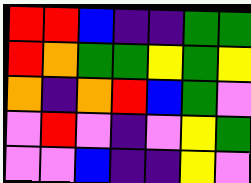[["red", "red", "blue", "indigo", "indigo", "green", "green"], ["red", "orange", "green", "green", "yellow", "green", "yellow"], ["orange", "indigo", "orange", "red", "blue", "green", "violet"], ["violet", "red", "violet", "indigo", "violet", "yellow", "green"], ["violet", "violet", "blue", "indigo", "indigo", "yellow", "violet"]]